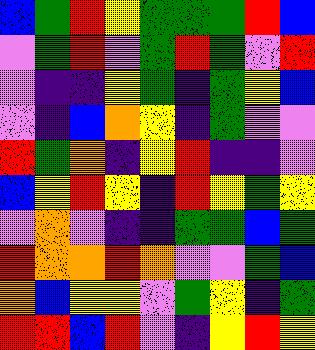[["blue", "green", "red", "yellow", "green", "green", "green", "red", "blue"], ["violet", "green", "red", "violet", "green", "red", "green", "violet", "red"], ["violet", "indigo", "indigo", "yellow", "green", "indigo", "green", "yellow", "blue"], ["violet", "indigo", "blue", "orange", "yellow", "indigo", "green", "violet", "violet"], ["red", "green", "orange", "indigo", "yellow", "red", "indigo", "indigo", "violet"], ["blue", "yellow", "red", "yellow", "indigo", "red", "yellow", "green", "yellow"], ["violet", "orange", "violet", "indigo", "indigo", "green", "green", "blue", "green"], ["red", "orange", "orange", "red", "orange", "violet", "violet", "green", "blue"], ["orange", "blue", "yellow", "yellow", "violet", "green", "yellow", "indigo", "green"], ["red", "red", "blue", "red", "violet", "indigo", "yellow", "red", "yellow"]]